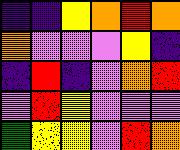[["indigo", "indigo", "yellow", "orange", "red", "orange"], ["orange", "violet", "violet", "violet", "yellow", "indigo"], ["indigo", "red", "indigo", "violet", "orange", "red"], ["violet", "red", "yellow", "violet", "violet", "violet"], ["green", "yellow", "yellow", "violet", "red", "orange"]]